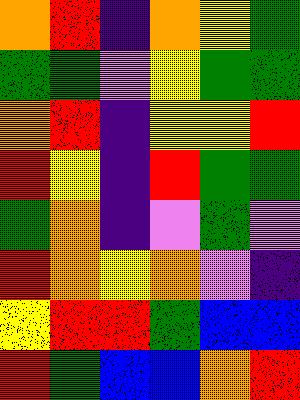[["orange", "red", "indigo", "orange", "yellow", "green"], ["green", "green", "violet", "yellow", "green", "green"], ["orange", "red", "indigo", "yellow", "yellow", "red"], ["red", "yellow", "indigo", "red", "green", "green"], ["green", "orange", "indigo", "violet", "green", "violet"], ["red", "orange", "yellow", "orange", "violet", "indigo"], ["yellow", "red", "red", "green", "blue", "blue"], ["red", "green", "blue", "blue", "orange", "red"]]